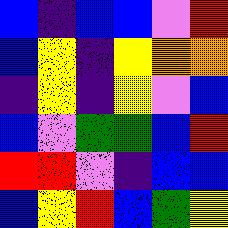[["blue", "indigo", "blue", "blue", "violet", "red"], ["blue", "yellow", "indigo", "yellow", "orange", "orange"], ["indigo", "yellow", "indigo", "yellow", "violet", "blue"], ["blue", "violet", "green", "green", "blue", "red"], ["red", "red", "violet", "indigo", "blue", "blue"], ["blue", "yellow", "red", "blue", "green", "yellow"]]